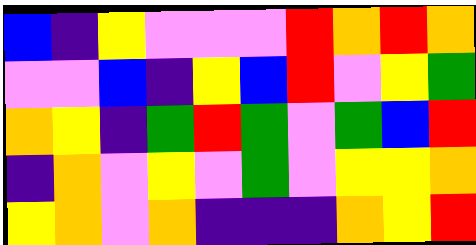[["blue", "indigo", "yellow", "violet", "violet", "violet", "red", "orange", "red", "orange"], ["violet", "violet", "blue", "indigo", "yellow", "blue", "red", "violet", "yellow", "green"], ["orange", "yellow", "indigo", "green", "red", "green", "violet", "green", "blue", "red"], ["indigo", "orange", "violet", "yellow", "violet", "green", "violet", "yellow", "yellow", "orange"], ["yellow", "orange", "violet", "orange", "indigo", "indigo", "indigo", "orange", "yellow", "red"]]